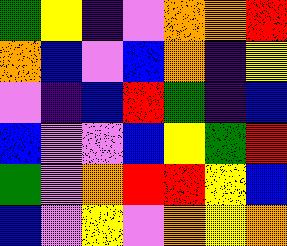[["green", "yellow", "indigo", "violet", "orange", "orange", "red"], ["orange", "blue", "violet", "blue", "orange", "indigo", "yellow"], ["violet", "indigo", "blue", "red", "green", "indigo", "blue"], ["blue", "violet", "violet", "blue", "yellow", "green", "red"], ["green", "violet", "orange", "red", "red", "yellow", "blue"], ["blue", "violet", "yellow", "violet", "orange", "yellow", "orange"]]